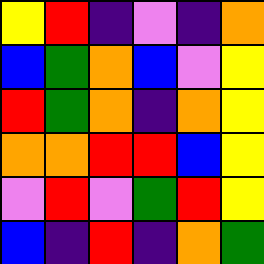[["yellow", "red", "indigo", "violet", "indigo", "orange"], ["blue", "green", "orange", "blue", "violet", "yellow"], ["red", "green", "orange", "indigo", "orange", "yellow"], ["orange", "orange", "red", "red", "blue", "yellow"], ["violet", "red", "violet", "green", "red", "yellow"], ["blue", "indigo", "red", "indigo", "orange", "green"]]